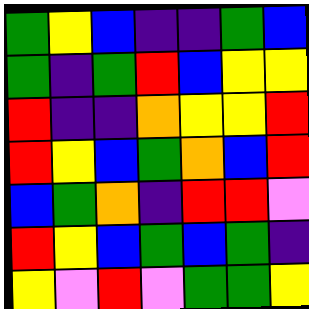[["green", "yellow", "blue", "indigo", "indigo", "green", "blue"], ["green", "indigo", "green", "red", "blue", "yellow", "yellow"], ["red", "indigo", "indigo", "orange", "yellow", "yellow", "red"], ["red", "yellow", "blue", "green", "orange", "blue", "red"], ["blue", "green", "orange", "indigo", "red", "red", "violet"], ["red", "yellow", "blue", "green", "blue", "green", "indigo"], ["yellow", "violet", "red", "violet", "green", "green", "yellow"]]